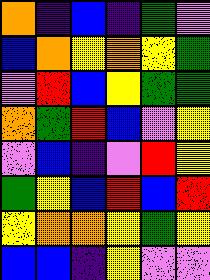[["orange", "indigo", "blue", "indigo", "green", "violet"], ["blue", "orange", "yellow", "orange", "yellow", "green"], ["violet", "red", "blue", "yellow", "green", "green"], ["orange", "green", "red", "blue", "violet", "yellow"], ["violet", "blue", "indigo", "violet", "red", "yellow"], ["green", "yellow", "blue", "red", "blue", "red"], ["yellow", "orange", "orange", "yellow", "green", "yellow"], ["blue", "blue", "indigo", "yellow", "violet", "violet"]]